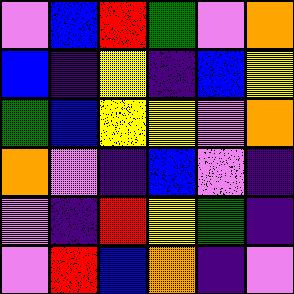[["violet", "blue", "red", "green", "violet", "orange"], ["blue", "indigo", "yellow", "indigo", "blue", "yellow"], ["green", "blue", "yellow", "yellow", "violet", "orange"], ["orange", "violet", "indigo", "blue", "violet", "indigo"], ["violet", "indigo", "red", "yellow", "green", "indigo"], ["violet", "red", "blue", "orange", "indigo", "violet"]]